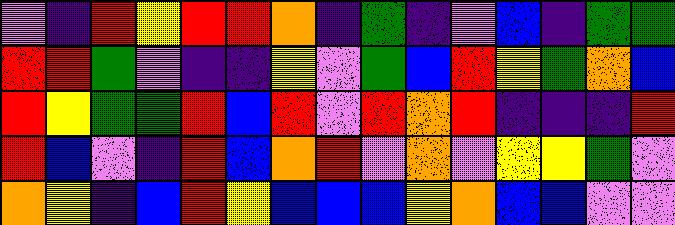[["violet", "indigo", "red", "yellow", "red", "red", "orange", "indigo", "green", "indigo", "violet", "blue", "indigo", "green", "green"], ["red", "red", "green", "violet", "indigo", "indigo", "yellow", "violet", "green", "blue", "red", "yellow", "green", "orange", "blue"], ["red", "yellow", "green", "green", "red", "blue", "red", "violet", "red", "orange", "red", "indigo", "indigo", "indigo", "red"], ["red", "blue", "violet", "indigo", "red", "blue", "orange", "red", "violet", "orange", "violet", "yellow", "yellow", "green", "violet"], ["orange", "yellow", "indigo", "blue", "red", "yellow", "blue", "blue", "blue", "yellow", "orange", "blue", "blue", "violet", "violet"]]